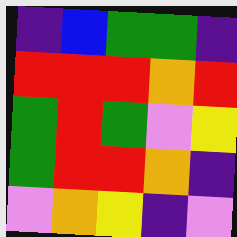[["indigo", "blue", "green", "green", "indigo"], ["red", "red", "red", "orange", "red"], ["green", "red", "green", "violet", "yellow"], ["green", "red", "red", "orange", "indigo"], ["violet", "orange", "yellow", "indigo", "violet"]]